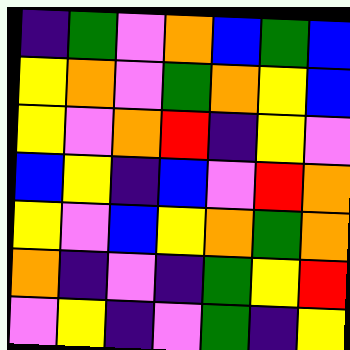[["indigo", "green", "violet", "orange", "blue", "green", "blue"], ["yellow", "orange", "violet", "green", "orange", "yellow", "blue"], ["yellow", "violet", "orange", "red", "indigo", "yellow", "violet"], ["blue", "yellow", "indigo", "blue", "violet", "red", "orange"], ["yellow", "violet", "blue", "yellow", "orange", "green", "orange"], ["orange", "indigo", "violet", "indigo", "green", "yellow", "red"], ["violet", "yellow", "indigo", "violet", "green", "indigo", "yellow"]]